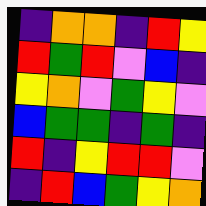[["indigo", "orange", "orange", "indigo", "red", "yellow"], ["red", "green", "red", "violet", "blue", "indigo"], ["yellow", "orange", "violet", "green", "yellow", "violet"], ["blue", "green", "green", "indigo", "green", "indigo"], ["red", "indigo", "yellow", "red", "red", "violet"], ["indigo", "red", "blue", "green", "yellow", "orange"]]